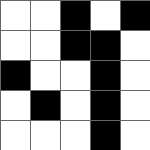[["white", "white", "black", "white", "black"], ["white", "white", "black", "black", "white"], ["black", "white", "white", "black", "white"], ["white", "black", "white", "black", "white"], ["white", "white", "white", "black", "white"]]